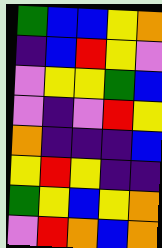[["green", "blue", "blue", "yellow", "orange"], ["indigo", "blue", "red", "yellow", "violet"], ["violet", "yellow", "yellow", "green", "blue"], ["violet", "indigo", "violet", "red", "yellow"], ["orange", "indigo", "indigo", "indigo", "blue"], ["yellow", "red", "yellow", "indigo", "indigo"], ["green", "yellow", "blue", "yellow", "orange"], ["violet", "red", "orange", "blue", "orange"]]